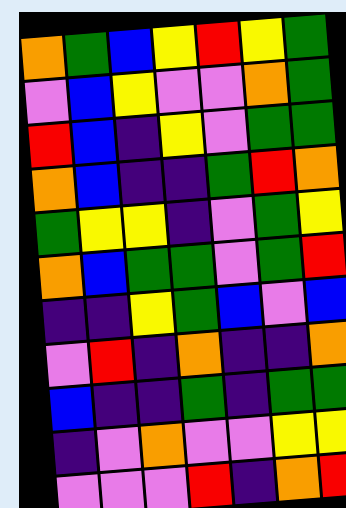[["orange", "green", "blue", "yellow", "red", "yellow", "green"], ["violet", "blue", "yellow", "violet", "violet", "orange", "green"], ["red", "blue", "indigo", "yellow", "violet", "green", "green"], ["orange", "blue", "indigo", "indigo", "green", "red", "orange"], ["green", "yellow", "yellow", "indigo", "violet", "green", "yellow"], ["orange", "blue", "green", "green", "violet", "green", "red"], ["indigo", "indigo", "yellow", "green", "blue", "violet", "blue"], ["violet", "red", "indigo", "orange", "indigo", "indigo", "orange"], ["blue", "indigo", "indigo", "green", "indigo", "green", "green"], ["indigo", "violet", "orange", "violet", "violet", "yellow", "yellow"], ["violet", "violet", "violet", "red", "indigo", "orange", "red"]]